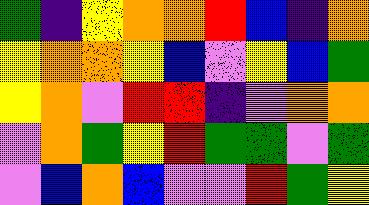[["green", "indigo", "yellow", "orange", "orange", "red", "blue", "indigo", "orange"], ["yellow", "orange", "orange", "yellow", "blue", "violet", "yellow", "blue", "green"], ["yellow", "orange", "violet", "red", "red", "indigo", "violet", "orange", "orange"], ["violet", "orange", "green", "yellow", "red", "green", "green", "violet", "green"], ["violet", "blue", "orange", "blue", "violet", "violet", "red", "green", "yellow"]]